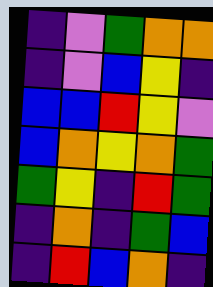[["indigo", "violet", "green", "orange", "orange"], ["indigo", "violet", "blue", "yellow", "indigo"], ["blue", "blue", "red", "yellow", "violet"], ["blue", "orange", "yellow", "orange", "green"], ["green", "yellow", "indigo", "red", "green"], ["indigo", "orange", "indigo", "green", "blue"], ["indigo", "red", "blue", "orange", "indigo"]]